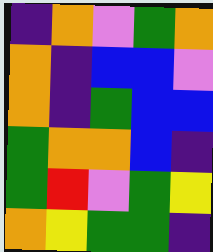[["indigo", "orange", "violet", "green", "orange"], ["orange", "indigo", "blue", "blue", "violet"], ["orange", "indigo", "green", "blue", "blue"], ["green", "orange", "orange", "blue", "indigo"], ["green", "red", "violet", "green", "yellow"], ["orange", "yellow", "green", "green", "indigo"]]